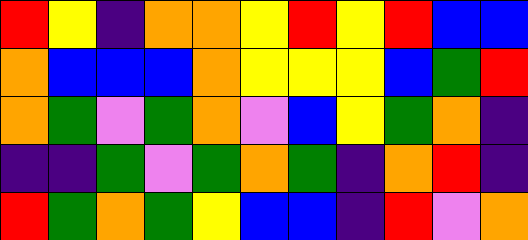[["red", "yellow", "indigo", "orange", "orange", "yellow", "red", "yellow", "red", "blue", "blue"], ["orange", "blue", "blue", "blue", "orange", "yellow", "yellow", "yellow", "blue", "green", "red"], ["orange", "green", "violet", "green", "orange", "violet", "blue", "yellow", "green", "orange", "indigo"], ["indigo", "indigo", "green", "violet", "green", "orange", "green", "indigo", "orange", "red", "indigo"], ["red", "green", "orange", "green", "yellow", "blue", "blue", "indigo", "red", "violet", "orange"]]